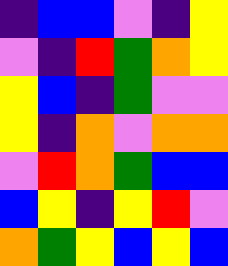[["indigo", "blue", "blue", "violet", "indigo", "yellow"], ["violet", "indigo", "red", "green", "orange", "yellow"], ["yellow", "blue", "indigo", "green", "violet", "violet"], ["yellow", "indigo", "orange", "violet", "orange", "orange"], ["violet", "red", "orange", "green", "blue", "blue"], ["blue", "yellow", "indigo", "yellow", "red", "violet"], ["orange", "green", "yellow", "blue", "yellow", "blue"]]